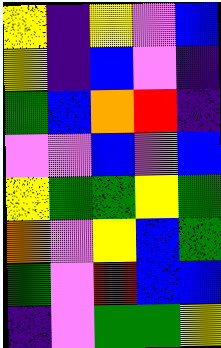[["yellow", "indigo", "yellow", "violet", "blue"], ["yellow", "indigo", "blue", "violet", "indigo"], ["green", "blue", "orange", "red", "indigo"], ["violet", "violet", "blue", "violet", "blue"], ["yellow", "green", "green", "yellow", "green"], ["orange", "violet", "yellow", "blue", "green"], ["green", "violet", "red", "blue", "blue"], ["indigo", "violet", "green", "green", "yellow"]]